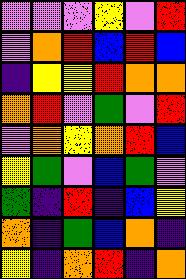[["violet", "violet", "violet", "yellow", "violet", "red"], ["violet", "orange", "red", "blue", "red", "blue"], ["indigo", "yellow", "yellow", "red", "orange", "orange"], ["orange", "red", "violet", "green", "violet", "red"], ["violet", "orange", "yellow", "orange", "red", "blue"], ["yellow", "green", "violet", "blue", "green", "violet"], ["green", "indigo", "red", "indigo", "blue", "yellow"], ["orange", "indigo", "green", "blue", "orange", "indigo"], ["yellow", "indigo", "orange", "red", "indigo", "orange"]]